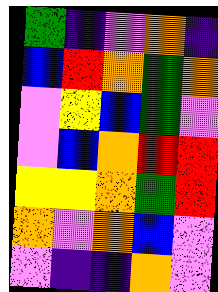[["green", "indigo", "violet", "orange", "indigo"], ["blue", "red", "orange", "green", "orange"], ["violet", "yellow", "blue", "green", "violet"], ["violet", "blue", "orange", "red", "red"], ["yellow", "yellow", "orange", "green", "red"], ["orange", "violet", "orange", "blue", "violet"], ["violet", "indigo", "indigo", "orange", "violet"]]